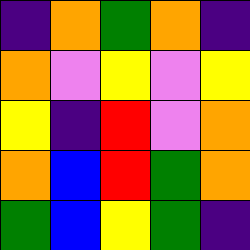[["indigo", "orange", "green", "orange", "indigo"], ["orange", "violet", "yellow", "violet", "yellow"], ["yellow", "indigo", "red", "violet", "orange"], ["orange", "blue", "red", "green", "orange"], ["green", "blue", "yellow", "green", "indigo"]]